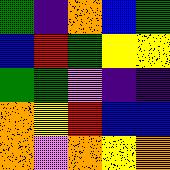[["green", "indigo", "orange", "blue", "green"], ["blue", "red", "green", "yellow", "yellow"], ["green", "green", "violet", "indigo", "indigo"], ["orange", "yellow", "red", "blue", "blue"], ["orange", "violet", "orange", "yellow", "orange"]]